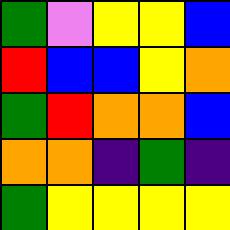[["green", "violet", "yellow", "yellow", "blue"], ["red", "blue", "blue", "yellow", "orange"], ["green", "red", "orange", "orange", "blue"], ["orange", "orange", "indigo", "green", "indigo"], ["green", "yellow", "yellow", "yellow", "yellow"]]